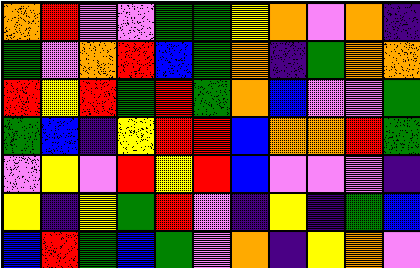[["orange", "red", "violet", "violet", "green", "green", "yellow", "orange", "violet", "orange", "indigo"], ["green", "violet", "orange", "red", "blue", "green", "orange", "indigo", "green", "orange", "orange"], ["red", "yellow", "red", "green", "red", "green", "orange", "blue", "violet", "violet", "green"], ["green", "blue", "indigo", "yellow", "red", "red", "blue", "orange", "orange", "red", "green"], ["violet", "yellow", "violet", "red", "yellow", "red", "blue", "violet", "violet", "violet", "indigo"], ["yellow", "indigo", "yellow", "green", "red", "violet", "indigo", "yellow", "indigo", "green", "blue"], ["blue", "red", "green", "blue", "green", "violet", "orange", "indigo", "yellow", "orange", "violet"]]